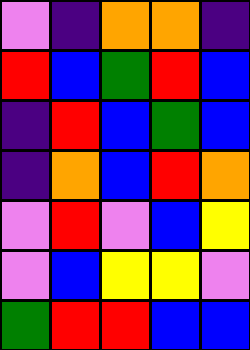[["violet", "indigo", "orange", "orange", "indigo"], ["red", "blue", "green", "red", "blue"], ["indigo", "red", "blue", "green", "blue"], ["indigo", "orange", "blue", "red", "orange"], ["violet", "red", "violet", "blue", "yellow"], ["violet", "blue", "yellow", "yellow", "violet"], ["green", "red", "red", "blue", "blue"]]